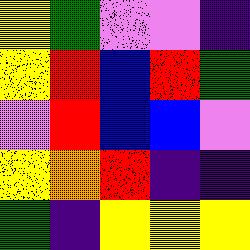[["yellow", "green", "violet", "violet", "indigo"], ["yellow", "red", "blue", "red", "green"], ["violet", "red", "blue", "blue", "violet"], ["yellow", "orange", "red", "indigo", "indigo"], ["green", "indigo", "yellow", "yellow", "yellow"]]